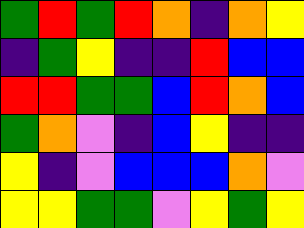[["green", "red", "green", "red", "orange", "indigo", "orange", "yellow"], ["indigo", "green", "yellow", "indigo", "indigo", "red", "blue", "blue"], ["red", "red", "green", "green", "blue", "red", "orange", "blue"], ["green", "orange", "violet", "indigo", "blue", "yellow", "indigo", "indigo"], ["yellow", "indigo", "violet", "blue", "blue", "blue", "orange", "violet"], ["yellow", "yellow", "green", "green", "violet", "yellow", "green", "yellow"]]